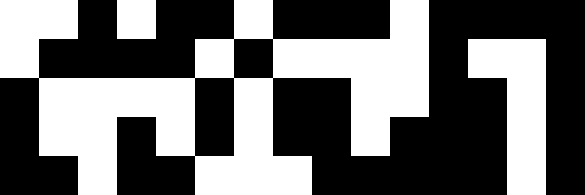[["white", "white", "black", "white", "black", "black", "white", "black", "black", "black", "white", "black", "black", "black", "black"], ["white", "black", "black", "black", "black", "white", "black", "white", "white", "white", "white", "black", "white", "white", "black"], ["black", "white", "white", "white", "white", "black", "white", "black", "black", "white", "white", "black", "black", "white", "black"], ["black", "white", "white", "black", "white", "black", "white", "black", "black", "white", "black", "black", "black", "white", "black"], ["black", "black", "white", "black", "black", "white", "white", "white", "black", "black", "black", "black", "black", "white", "black"]]